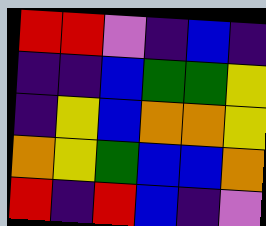[["red", "red", "violet", "indigo", "blue", "indigo"], ["indigo", "indigo", "blue", "green", "green", "yellow"], ["indigo", "yellow", "blue", "orange", "orange", "yellow"], ["orange", "yellow", "green", "blue", "blue", "orange"], ["red", "indigo", "red", "blue", "indigo", "violet"]]